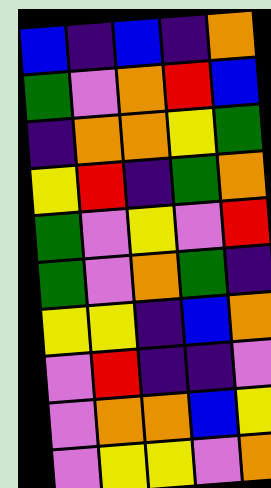[["blue", "indigo", "blue", "indigo", "orange"], ["green", "violet", "orange", "red", "blue"], ["indigo", "orange", "orange", "yellow", "green"], ["yellow", "red", "indigo", "green", "orange"], ["green", "violet", "yellow", "violet", "red"], ["green", "violet", "orange", "green", "indigo"], ["yellow", "yellow", "indigo", "blue", "orange"], ["violet", "red", "indigo", "indigo", "violet"], ["violet", "orange", "orange", "blue", "yellow"], ["violet", "yellow", "yellow", "violet", "orange"]]